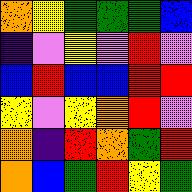[["orange", "yellow", "green", "green", "green", "blue"], ["indigo", "violet", "yellow", "violet", "red", "violet"], ["blue", "red", "blue", "blue", "red", "red"], ["yellow", "violet", "yellow", "orange", "red", "violet"], ["orange", "indigo", "red", "orange", "green", "red"], ["orange", "blue", "green", "red", "yellow", "green"]]